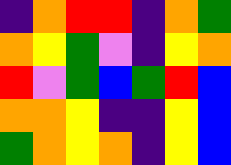[["indigo", "orange", "red", "red", "indigo", "orange", "green"], ["orange", "yellow", "green", "violet", "indigo", "yellow", "orange"], ["red", "violet", "green", "blue", "green", "red", "blue"], ["orange", "orange", "yellow", "indigo", "indigo", "yellow", "blue"], ["green", "orange", "yellow", "orange", "indigo", "yellow", "blue"]]